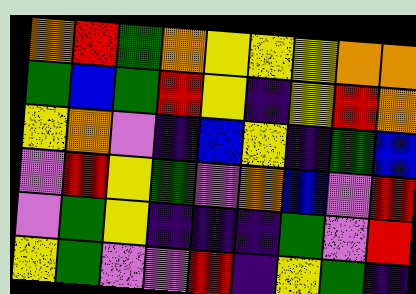[["orange", "red", "green", "orange", "yellow", "yellow", "yellow", "orange", "orange"], ["green", "blue", "green", "red", "yellow", "indigo", "yellow", "red", "orange"], ["yellow", "orange", "violet", "indigo", "blue", "yellow", "indigo", "green", "blue"], ["violet", "red", "yellow", "green", "violet", "orange", "blue", "violet", "red"], ["violet", "green", "yellow", "indigo", "indigo", "indigo", "green", "violet", "red"], ["yellow", "green", "violet", "violet", "red", "indigo", "yellow", "green", "indigo"]]